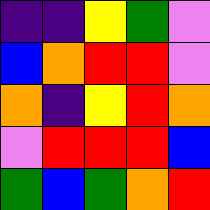[["indigo", "indigo", "yellow", "green", "violet"], ["blue", "orange", "red", "red", "violet"], ["orange", "indigo", "yellow", "red", "orange"], ["violet", "red", "red", "red", "blue"], ["green", "blue", "green", "orange", "red"]]